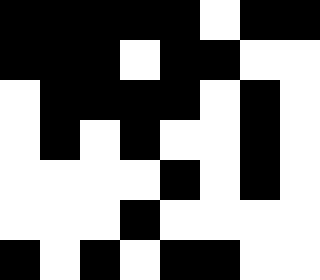[["black", "black", "black", "black", "black", "white", "black", "black"], ["black", "black", "black", "white", "black", "black", "white", "white"], ["white", "black", "black", "black", "black", "white", "black", "white"], ["white", "black", "white", "black", "white", "white", "black", "white"], ["white", "white", "white", "white", "black", "white", "black", "white"], ["white", "white", "white", "black", "white", "white", "white", "white"], ["black", "white", "black", "white", "black", "black", "white", "white"]]